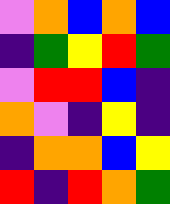[["violet", "orange", "blue", "orange", "blue"], ["indigo", "green", "yellow", "red", "green"], ["violet", "red", "red", "blue", "indigo"], ["orange", "violet", "indigo", "yellow", "indigo"], ["indigo", "orange", "orange", "blue", "yellow"], ["red", "indigo", "red", "orange", "green"]]